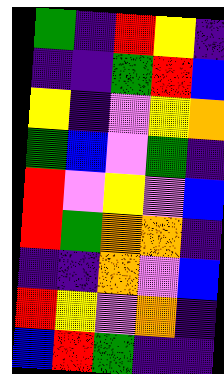[["green", "indigo", "red", "yellow", "indigo"], ["indigo", "indigo", "green", "red", "blue"], ["yellow", "indigo", "violet", "yellow", "orange"], ["green", "blue", "violet", "green", "indigo"], ["red", "violet", "yellow", "violet", "blue"], ["red", "green", "orange", "orange", "indigo"], ["indigo", "indigo", "orange", "violet", "blue"], ["red", "yellow", "violet", "orange", "indigo"], ["blue", "red", "green", "indigo", "indigo"]]